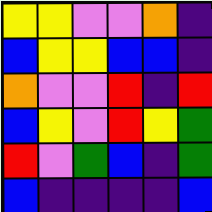[["yellow", "yellow", "violet", "violet", "orange", "indigo"], ["blue", "yellow", "yellow", "blue", "blue", "indigo"], ["orange", "violet", "violet", "red", "indigo", "red"], ["blue", "yellow", "violet", "red", "yellow", "green"], ["red", "violet", "green", "blue", "indigo", "green"], ["blue", "indigo", "indigo", "indigo", "indigo", "blue"]]